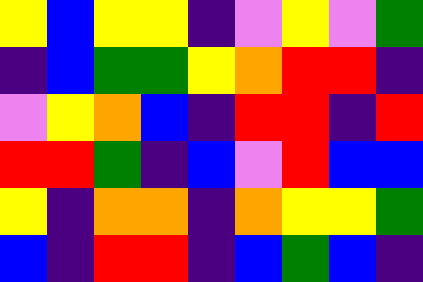[["yellow", "blue", "yellow", "yellow", "indigo", "violet", "yellow", "violet", "green"], ["indigo", "blue", "green", "green", "yellow", "orange", "red", "red", "indigo"], ["violet", "yellow", "orange", "blue", "indigo", "red", "red", "indigo", "red"], ["red", "red", "green", "indigo", "blue", "violet", "red", "blue", "blue"], ["yellow", "indigo", "orange", "orange", "indigo", "orange", "yellow", "yellow", "green"], ["blue", "indigo", "red", "red", "indigo", "blue", "green", "blue", "indigo"]]